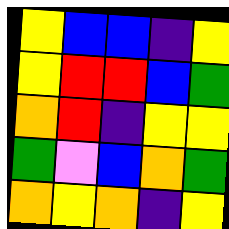[["yellow", "blue", "blue", "indigo", "yellow"], ["yellow", "red", "red", "blue", "green"], ["orange", "red", "indigo", "yellow", "yellow"], ["green", "violet", "blue", "orange", "green"], ["orange", "yellow", "orange", "indigo", "yellow"]]